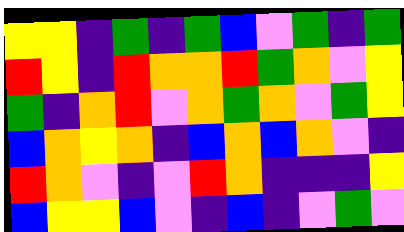[["yellow", "yellow", "indigo", "green", "indigo", "green", "blue", "violet", "green", "indigo", "green"], ["red", "yellow", "indigo", "red", "orange", "orange", "red", "green", "orange", "violet", "yellow"], ["green", "indigo", "orange", "red", "violet", "orange", "green", "orange", "violet", "green", "yellow"], ["blue", "orange", "yellow", "orange", "indigo", "blue", "orange", "blue", "orange", "violet", "indigo"], ["red", "orange", "violet", "indigo", "violet", "red", "orange", "indigo", "indigo", "indigo", "yellow"], ["blue", "yellow", "yellow", "blue", "violet", "indigo", "blue", "indigo", "violet", "green", "violet"]]